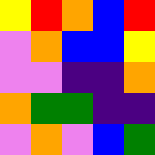[["yellow", "red", "orange", "blue", "red"], ["violet", "orange", "blue", "blue", "yellow"], ["violet", "violet", "indigo", "indigo", "orange"], ["orange", "green", "green", "indigo", "indigo"], ["violet", "orange", "violet", "blue", "green"]]